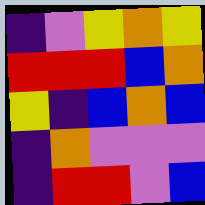[["indigo", "violet", "yellow", "orange", "yellow"], ["red", "red", "red", "blue", "orange"], ["yellow", "indigo", "blue", "orange", "blue"], ["indigo", "orange", "violet", "violet", "violet"], ["indigo", "red", "red", "violet", "blue"]]